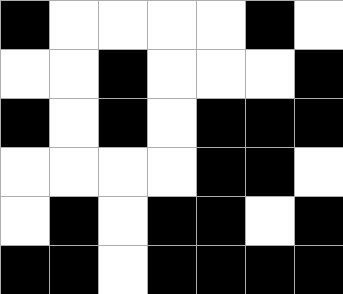[["black", "white", "white", "white", "white", "black", "white"], ["white", "white", "black", "white", "white", "white", "black"], ["black", "white", "black", "white", "black", "black", "black"], ["white", "white", "white", "white", "black", "black", "white"], ["white", "black", "white", "black", "black", "white", "black"], ["black", "black", "white", "black", "black", "black", "black"]]